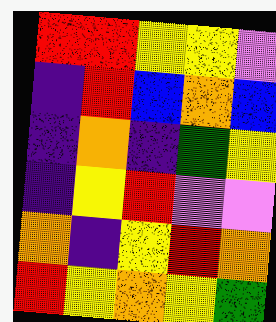[["red", "red", "yellow", "yellow", "violet"], ["indigo", "red", "blue", "orange", "blue"], ["indigo", "orange", "indigo", "green", "yellow"], ["indigo", "yellow", "red", "violet", "violet"], ["orange", "indigo", "yellow", "red", "orange"], ["red", "yellow", "orange", "yellow", "green"]]